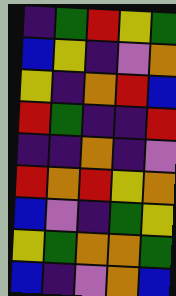[["indigo", "green", "red", "yellow", "green"], ["blue", "yellow", "indigo", "violet", "orange"], ["yellow", "indigo", "orange", "red", "blue"], ["red", "green", "indigo", "indigo", "red"], ["indigo", "indigo", "orange", "indigo", "violet"], ["red", "orange", "red", "yellow", "orange"], ["blue", "violet", "indigo", "green", "yellow"], ["yellow", "green", "orange", "orange", "green"], ["blue", "indigo", "violet", "orange", "blue"]]